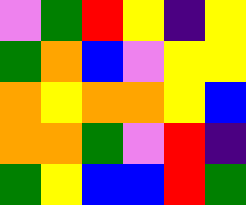[["violet", "green", "red", "yellow", "indigo", "yellow"], ["green", "orange", "blue", "violet", "yellow", "yellow"], ["orange", "yellow", "orange", "orange", "yellow", "blue"], ["orange", "orange", "green", "violet", "red", "indigo"], ["green", "yellow", "blue", "blue", "red", "green"]]